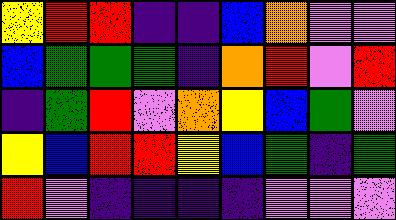[["yellow", "red", "red", "indigo", "indigo", "blue", "orange", "violet", "violet"], ["blue", "green", "green", "green", "indigo", "orange", "red", "violet", "red"], ["indigo", "green", "red", "violet", "orange", "yellow", "blue", "green", "violet"], ["yellow", "blue", "red", "red", "yellow", "blue", "green", "indigo", "green"], ["red", "violet", "indigo", "indigo", "indigo", "indigo", "violet", "violet", "violet"]]